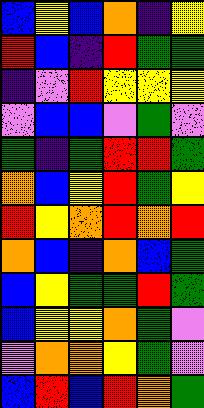[["blue", "yellow", "blue", "orange", "indigo", "yellow"], ["red", "blue", "indigo", "red", "green", "green"], ["indigo", "violet", "red", "yellow", "yellow", "yellow"], ["violet", "blue", "blue", "violet", "green", "violet"], ["green", "indigo", "green", "red", "red", "green"], ["orange", "blue", "yellow", "red", "green", "yellow"], ["red", "yellow", "orange", "red", "orange", "red"], ["orange", "blue", "indigo", "orange", "blue", "green"], ["blue", "yellow", "green", "green", "red", "green"], ["blue", "yellow", "yellow", "orange", "green", "violet"], ["violet", "orange", "orange", "yellow", "green", "violet"], ["blue", "red", "blue", "red", "orange", "green"]]